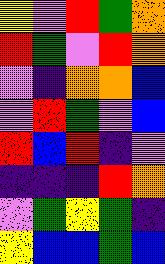[["yellow", "violet", "red", "green", "orange"], ["red", "green", "violet", "red", "orange"], ["violet", "indigo", "orange", "orange", "blue"], ["violet", "red", "green", "violet", "blue"], ["red", "blue", "red", "indigo", "violet"], ["indigo", "indigo", "indigo", "red", "orange"], ["violet", "green", "yellow", "green", "indigo"], ["yellow", "blue", "blue", "green", "blue"]]